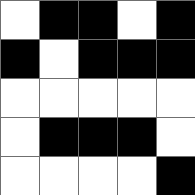[["white", "black", "black", "white", "black"], ["black", "white", "black", "black", "black"], ["white", "white", "white", "white", "white"], ["white", "black", "black", "black", "white"], ["white", "white", "white", "white", "black"]]